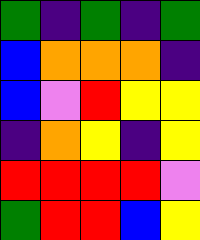[["green", "indigo", "green", "indigo", "green"], ["blue", "orange", "orange", "orange", "indigo"], ["blue", "violet", "red", "yellow", "yellow"], ["indigo", "orange", "yellow", "indigo", "yellow"], ["red", "red", "red", "red", "violet"], ["green", "red", "red", "blue", "yellow"]]